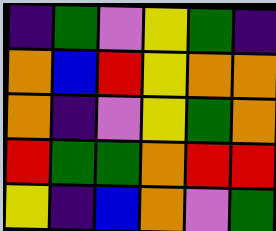[["indigo", "green", "violet", "yellow", "green", "indigo"], ["orange", "blue", "red", "yellow", "orange", "orange"], ["orange", "indigo", "violet", "yellow", "green", "orange"], ["red", "green", "green", "orange", "red", "red"], ["yellow", "indigo", "blue", "orange", "violet", "green"]]